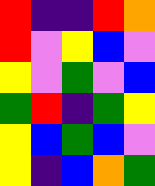[["red", "indigo", "indigo", "red", "orange"], ["red", "violet", "yellow", "blue", "violet"], ["yellow", "violet", "green", "violet", "blue"], ["green", "red", "indigo", "green", "yellow"], ["yellow", "blue", "green", "blue", "violet"], ["yellow", "indigo", "blue", "orange", "green"]]